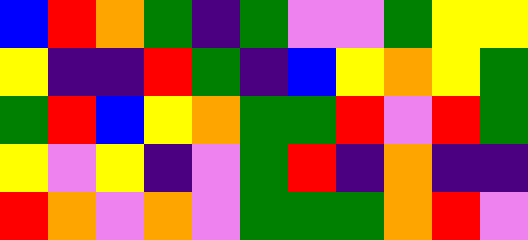[["blue", "red", "orange", "green", "indigo", "green", "violet", "violet", "green", "yellow", "yellow"], ["yellow", "indigo", "indigo", "red", "green", "indigo", "blue", "yellow", "orange", "yellow", "green"], ["green", "red", "blue", "yellow", "orange", "green", "green", "red", "violet", "red", "green"], ["yellow", "violet", "yellow", "indigo", "violet", "green", "red", "indigo", "orange", "indigo", "indigo"], ["red", "orange", "violet", "orange", "violet", "green", "green", "green", "orange", "red", "violet"]]